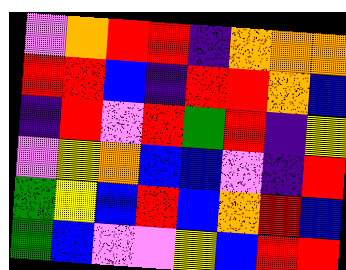[["violet", "orange", "red", "red", "indigo", "orange", "orange", "orange"], ["red", "red", "blue", "indigo", "red", "red", "orange", "blue"], ["indigo", "red", "violet", "red", "green", "red", "indigo", "yellow"], ["violet", "yellow", "orange", "blue", "blue", "violet", "indigo", "red"], ["green", "yellow", "blue", "red", "blue", "orange", "red", "blue"], ["green", "blue", "violet", "violet", "yellow", "blue", "red", "red"]]